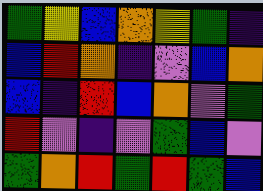[["green", "yellow", "blue", "orange", "yellow", "green", "indigo"], ["blue", "red", "orange", "indigo", "violet", "blue", "orange"], ["blue", "indigo", "red", "blue", "orange", "violet", "green"], ["red", "violet", "indigo", "violet", "green", "blue", "violet"], ["green", "orange", "red", "green", "red", "green", "blue"]]